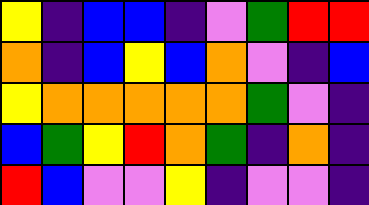[["yellow", "indigo", "blue", "blue", "indigo", "violet", "green", "red", "red"], ["orange", "indigo", "blue", "yellow", "blue", "orange", "violet", "indigo", "blue"], ["yellow", "orange", "orange", "orange", "orange", "orange", "green", "violet", "indigo"], ["blue", "green", "yellow", "red", "orange", "green", "indigo", "orange", "indigo"], ["red", "blue", "violet", "violet", "yellow", "indigo", "violet", "violet", "indigo"]]